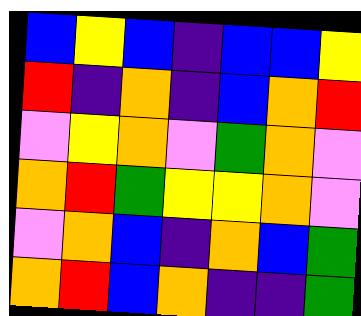[["blue", "yellow", "blue", "indigo", "blue", "blue", "yellow"], ["red", "indigo", "orange", "indigo", "blue", "orange", "red"], ["violet", "yellow", "orange", "violet", "green", "orange", "violet"], ["orange", "red", "green", "yellow", "yellow", "orange", "violet"], ["violet", "orange", "blue", "indigo", "orange", "blue", "green"], ["orange", "red", "blue", "orange", "indigo", "indigo", "green"]]